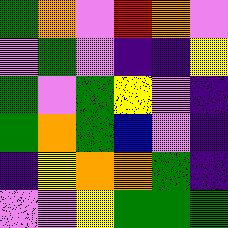[["green", "orange", "violet", "red", "orange", "violet"], ["violet", "green", "violet", "indigo", "indigo", "yellow"], ["green", "violet", "green", "yellow", "violet", "indigo"], ["green", "orange", "green", "blue", "violet", "indigo"], ["indigo", "yellow", "orange", "orange", "green", "indigo"], ["violet", "violet", "yellow", "green", "green", "green"]]